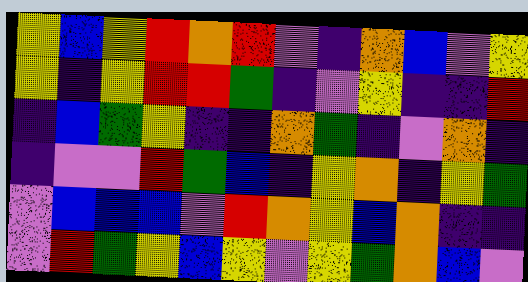[["yellow", "blue", "yellow", "red", "orange", "red", "violet", "indigo", "orange", "blue", "violet", "yellow"], ["yellow", "indigo", "yellow", "red", "red", "green", "indigo", "violet", "yellow", "indigo", "indigo", "red"], ["indigo", "blue", "green", "yellow", "indigo", "indigo", "orange", "green", "indigo", "violet", "orange", "indigo"], ["indigo", "violet", "violet", "red", "green", "blue", "indigo", "yellow", "orange", "indigo", "yellow", "green"], ["violet", "blue", "blue", "blue", "violet", "red", "orange", "yellow", "blue", "orange", "indigo", "indigo"], ["violet", "red", "green", "yellow", "blue", "yellow", "violet", "yellow", "green", "orange", "blue", "violet"]]